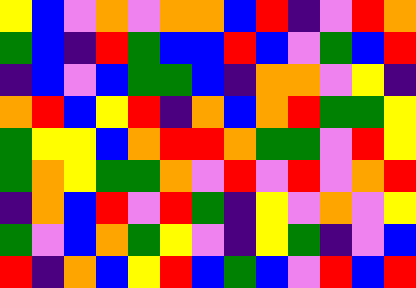[["yellow", "blue", "violet", "orange", "violet", "orange", "orange", "blue", "red", "indigo", "violet", "red", "orange"], ["green", "blue", "indigo", "red", "green", "blue", "blue", "red", "blue", "violet", "green", "blue", "red"], ["indigo", "blue", "violet", "blue", "green", "green", "blue", "indigo", "orange", "orange", "violet", "yellow", "indigo"], ["orange", "red", "blue", "yellow", "red", "indigo", "orange", "blue", "orange", "red", "green", "green", "yellow"], ["green", "yellow", "yellow", "blue", "orange", "red", "red", "orange", "green", "green", "violet", "red", "yellow"], ["green", "orange", "yellow", "green", "green", "orange", "violet", "red", "violet", "red", "violet", "orange", "red"], ["indigo", "orange", "blue", "red", "violet", "red", "green", "indigo", "yellow", "violet", "orange", "violet", "yellow"], ["green", "violet", "blue", "orange", "green", "yellow", "violet", "indigo", "yellow", "green", "indigo", "violet", "blue"], ["red", "indigo", "orange", "blue", "yellow", "red", "blue", "green", "blue", "violet", "red", "blue", "red"]]